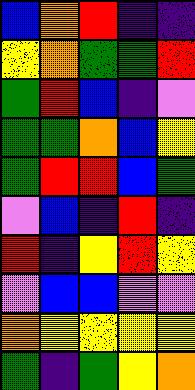[["blue", "orange", "red", "indigo", "indigo"], ["yellow", "orange", "green", "green", "red"], ["green", "red", "blue", "indigo", "violet"], ["green", "green", "orange", "blue", "yellow"], ["green", "red", "red", "blue", "green"], ["violet", "blue", "indigo", "red", "indigo"], ["red", "indigo", "yellow", "red", "yellow"], ["violet", "blue", "blue", "violet", "violet"], ["orange", "yellow", "yellow", "yellow", "yellow"], ["green", "indigo", "green", "yellow", "orange"]]